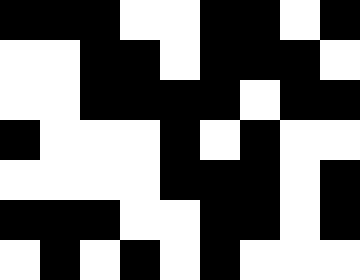[["black", "black", "black", "white", "white", "black", "black", "white", "black"], ["white", "white", "black", "black", "white", "black", "black", "black", "white"], ["white", "white", "black", "black", "black", "black", "white", "black", "black"], ["black", "white", "white", "white", "black", "white", "black", "white", "white"], ["white", "white", "white", "white", "black", "black", "black", "white", "black"], ["black", "black", "black", "white", "white", "black", "black", "white", "black"], ["white", "black", "white", "black", "white", "black", "white", "white", "white"]]